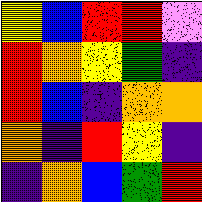[["yellow", "blue", "red", "red", "violet"], ["red", "orange", "yellow", "green", "indigo"], ["red", "blue", "indigo", "orange", "orange"], ["orange", "indigo", "red", "yellow", "indigo"], ["indigo", "orange", "blue", "green", "red"]]